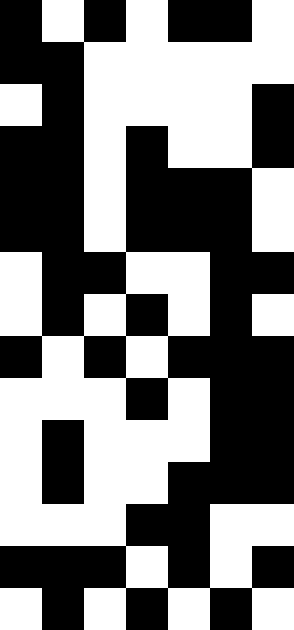[["black", "white", "black", "white", "black", "black", "white"], ["black", "black", "white", "white", "white", "white", "white"], ["white", "black", "white", "white", "white", "white", "black"], ["black", "black", "white", "black", "white", "white", "black"], ["black", "black", "white", "black", "black", "black", "white"], ["black", "black", "white", "black", "black", "black", "white"], ["white", "black", "black", "white", "white", "black", "black"], ["white", "black", "white", "black", "white", "black", "white"], ["black", "white", "black", "white", "black", "black", "black"], ["white", "white", "white", "black", "white", "black", "black"], ["white", "black", "white", "white", "white", "black", "black"], ["white", "black", "white", "white", "black", "black", "black"], ["white", "white", "white", "black", "black", "white", "white"], ["black", "black", "black", "white", "black", "white", "black"], ["white", "black", "white", "black", "white", "black", "white"]]